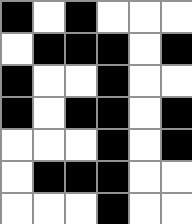[["black", "white", "black", "white", "white", "white"], ["white", "black", "black", "black", "white", "black"], ["black", "white", "white", "black", "white", "white"], ["black", "white", "black", "black", "white", "black"], ["white", "white", "white", "black", "white", "black"], ["white", "black", "black", "black", "white", "white"], ["white", "white", "white", "black", "white", "white"]]